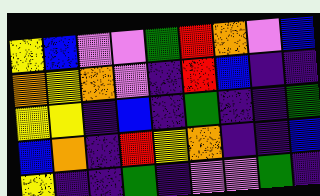[["yellow", "blue", "violet", "violet", "green", "red", "orange", "violet", "blue"], ["orange", "yellow", "orange", "violet", "indigo", "red", "blue", "indigo", "indigo"], ["yellow", "yellow", "indigo", "blue", "indigo", "green", "indigo", "indigo", "green"], ["blue", "orange", "indigo", "red", "yellow", "orange", "indigo", "indigo", "blue"], ["yellow", "indigo", "indigo", "green", "indigo", "violet", "violet", "green", "indigo"]]